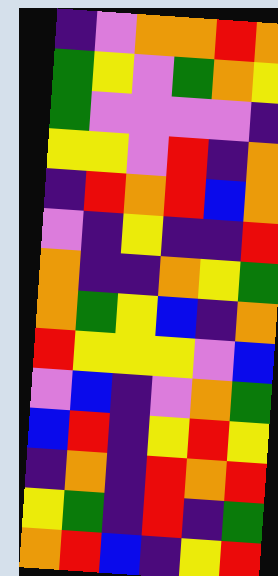[["indigo", "violet", "orange", "orange", "red", "orange"], ["green", "yellow", "violet", "green", "orange", "yellow"], ["green", "violet", "violet", "violet", "violet", "indigo"], ["yellow", "yellow", "violet", "red", "indigo", "orange"], ["indigo", "red", "orange", "red", "blue", "orange"], ["violet", "indigo", "yellow", "indigo", "indigo", "red"], ["orange", "indigo", "indigo", "orange", "yellow", "green"], ["orange", "green", "yellow", "blue", "indigo", "orange"], ["red", "yellow", "yellow", "yellow", "violet", "blue"], ["violet", "blue", "indigo", "violet", "orange", "green"], ["blue", "red", "indigo", "yellow", "red", "yellow"], ["indigo", "orange", "indigo", "red", "orange", "red"], ["yellow", "green", "indigo", "red", "indigo", "green"], ["orange", "red", "blue", "indigo", "yellow", "red"]]